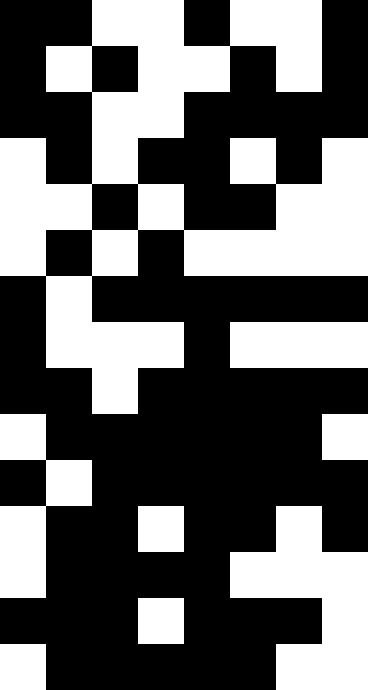[["black", "black", "white", "white", "black", "white", "white", "black"], ["black", "white", "black", "white", "white", "black", "white", "black"], ["black", "black", "white", "white", "black", "black", "black", "black"], ["white", "black", "white", "black", "black", "white", "black", "white"], ["white", "white", "black", "white", "black", "black", "white", "white"], ["white", "black", "white", "black", "white", "white", "white", "white"], ["black", "white", "black", "black", "black", "black", "black", "black"], ["black", "white", "white", "white", "black", "white", "white", "white"], ["black", "black", "white", "black", "black", "black", "black", "black"], ["white", "black", "black", "black", "black", "black", "black", "white"], ["black", "white", "black", "black", "black", "black", "black", "black"], ["white", "black", "black", "white", "black", "black", "white", "black"], ["white", "black", "black", "black", "black", "white", "white", "white"], ["black", "black", "black", "white", "black", "black", "black", "white"], ["white", "black", "black", "black", "black", "black", "white", "white"]]